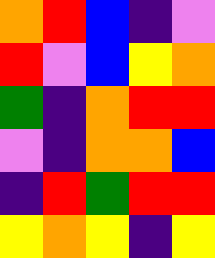[["orange", "red", "blue", "indigo", "violet"], ["red", "violet", "blue", "yellow", "orange"], ["green", "indigo", "orange", "red", "red"], ["violet", "indigo", "orange", "orange", "blue"], ["indigo", "red", "green", "red", "red"], ["yellow", "orange", "yellow", "indigo", "yellow"]]